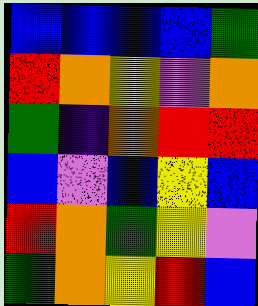[["blue", "blue", "blue", "blue", "green"], ["red", "orange", "yellow", "violet", "orange"], ["green", "indigo", "orange", "red", "red"], ["blue", "violet", "blue", "yellow", "blue"], ["red", "orange", "green", "yellow", "violet"], ["green", "orange", "yellow", "red", "blue"]]